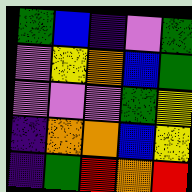[["green", "blue", "indigo", "violet", "green"], ["violet", "yellow", "orange", "blue", "green"], ["violet", "violet", "violet", "green", "yellow"], ["indigo", "orange", "orange", "blue", "yellow"], ["indigo", "green", "red", "orange", "red"]]